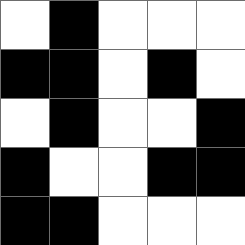[["white", "black", "white", "white", "white"], ["black", "black", "white", "black", "white"], ["white", "black", "white", "white", "black"], ["black", "white", "white", "black", "black"], ["black", "black", "white", "white", "white"]]